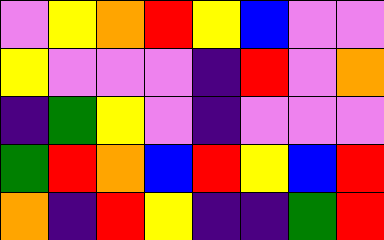[["violet", "yellow", "orange", "red", "yellow", "blue", "violet", "violet"], ["yellow", "violet", "violet", "violet", "indigo", "red", "violet", "orange"], ["indigo", "green", "yellow", "violet", "indigo", "violet", "violet", "violet"], ["green", "red", "orange", "blue", "red", "yellow", "blue", "red"], ["orange", "indigo", "red", "yellow", "indigo", "indigo", "green", "red"]]